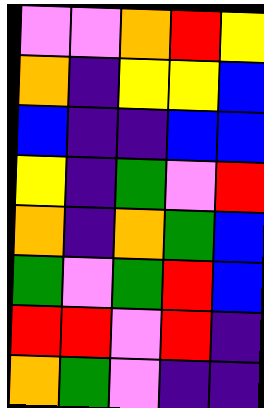[["violet", "violet", "orange", "red", "yellow"], ["orange", "indigo", "yellow", "yellow", "blue"], ["blue", "indigo", "indigo", "blue", "blue"], ["yellow", "indigo", "green", "violet", "red"], ["orange", "indigo", "orange", "green", "blue"], ["green", "violet", "green", "red", "blue"], ["red", "red", "violet", "red", "indigo"], ["orange", "green", "violet", "indigo", "indigo"]]